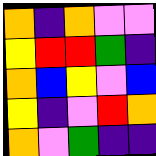[["orange", "indigo", "orange", "violet", "violet"], ["yellow", "red", "red", "green", "indigo"], ["orange", "blue", "yellow", "violet", "blue"], ["yellow", "indigo", "violet", "red", "orange"], ["orange", "violet", "green", "indigo", "indigo"]]